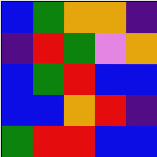[["blue", "green", "orange", "orange", "indigo"], ["indigo", "red", "green", "violet", "orange"], ["blue", "green", "red", "blue", "blue"], ["blue", "blue", "orange", "red", "indigo"], ["green", "red", "red", "blue", "blue"]]